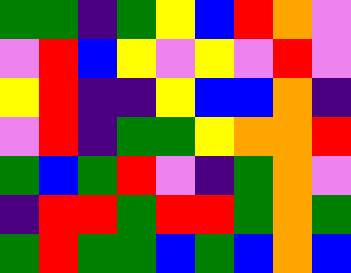[["green", "green", "indigo", "green", "yellow", "blue", "red", "orange", "violet"], ["violet", "red", "blue", "yellow", "violet", "yellow", "violet", "red", "violet"], ["yellow", "red", "indigo", "indigo", "yellow", "blue", "blue", "orange", "indigo"], ["violet", "red", "indigo", "green", "green", "yellow", "orange", "orange", "red"], ["green", "blue", "green", "red", "violet", "indigo", "green", "orange", "violet"], ["indigo", "red", "red", "green", "red", "red", "green", "orange", "green"], ["green", "red", "green", "green", "blue", "green", "blue", "orange", "blue"]]